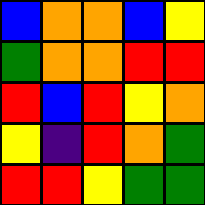[["blue", "orange", "orange", "blue", "yellow"], ["green", "orange", "orange", "red", "red"], ["red", "blue", "red", "yellow", "orange"], ["yellow", "indigo", "red", "orange", "green"], ["red", "red", "yellow", "green", "green"]]